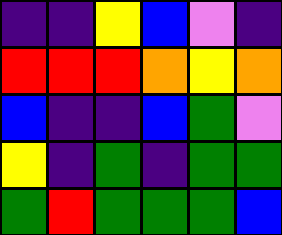[["indigo", "indigo", "yellow", "blue", "violet", "indigo"], ["red", "red", "red", "orange", "yellow", "orange"], ["blue", "indigo", "indigo", "blue", "green", "violet"], ["yellow", "indigo", "green", "indigo", "green", "green"], ["green", "red", "green", "green", "green", "blue"]]